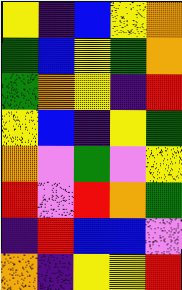[["yellow", "indigo", "blue", "yellow", "orange"], ["green", "blue", "yellow", "green", "orange"], ["green", "orange", "yellow", "indigo", "red"], ["yellow", "blue", "indigo", "yellow", "green"], ["orange", "violet", "green", "violet", "yellow"], ["red", "violet", "red", "orange", "green"], ["indigo", "red", "blue", "blue", "violet"], ["orange", "indigo", "yellow", "yellow", "red"]]